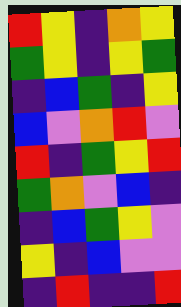[["red", "yellow", "indigo", "orange", "yellow"], ["green", "yellow", "indigo", "yellow", "green"], ["indigo", "blue", "green", "indigo", "yellow"], ["blue", "violet", "orange", "red", "violet"], ["red", "indigo", "green", "yellow", "red"], ["green", "orange", "violet", "blue", "indigo"], ["indigo", "blue", "green", "yellow", "violet"], ["yellow", "indigo", "blue", "violet", "violet"], ["indigo", "red", "indigo", "indigo", "red"]]